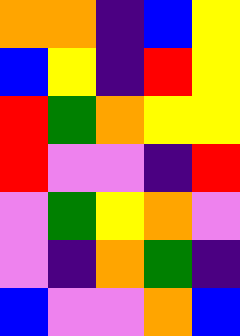[["orange", "orange", "indigo", "blue", "yellow"], ["blue", "yellow", "indigo", "red", "yellow"], ["red", "green", "orange", "yellow", "yellow"], ["red", "violet", "violet", "indigo", "red"], ["violet", "green", "yellow", "orange", "violet"], ["violet", "indigo", "orange", "green", "indigo"], ["blue", "violet", "violet", "orange", "blue"]]